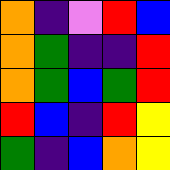[["orange", "indigo", "violet", "red", "blue"], ["orange", "green", "indigo", "indigo", "red"], ["orange", "green", "blue", "green", "red"], ["red", "blue", "indigo", "red", "yellow"], ["green", "indigo", "blue", "orange", "yellow"]]